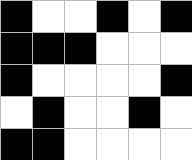[["black", "white", "white", "black", "white", "black"], ["black", "black", "black", "white", "white", "white"], ["black", "white", "white", "white", "white", "black"], ["white", "black", "white", "white", "black", "white"], ["black", "black", "white", "white", "white", "white"]]